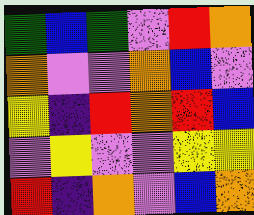[["green", "blue", "green", "violet", "red", "orange"], ["orange", "violet", "violet", "orange", "blue", "violet"], ["yellow", "indigo", "red", "orange", "red", "blue"], ["violet", "yellow", "violet", "violet", "yellow", "yellow"], ["red", "indigo", "orange", "violet", "blue", "orange"]]